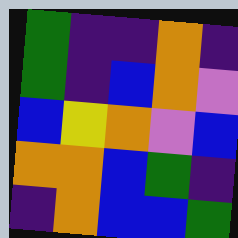[["green", "indigo", "indigo", "orange", "indigo"], ["green", "indigo", "blue", "orange", "violet"], ["blue", "yellow", "orange", "violet", "blue"], ["orange", "orange", "blue", "green", "indigo"], ["indigo", "orange", "blue", "blue", "green"]]